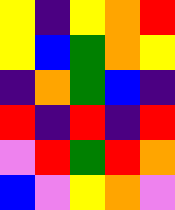[["yellow", "indigo", "yellow", "orange", "red"], ["yellow", "blue", "green", "orange", "yellow"], ["indigo", "orange", "green", "blue", "indigo"], ["red", "indigo", "red", "indigo", "red"], ["violet", "red", "green", "red", "orange"], ["blue", "violet", "yellow", "orange", "violet"]]